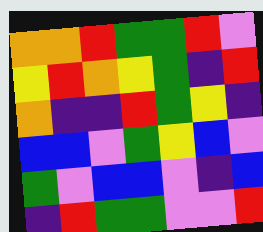[["orange", "orange", "red", "green", "green", "red", "violet"], ["yellow", "red", "orange", "yellow", "green", "indigo", "red"], ["orange", "indigo", "indigo", "red", "green", "yellow", "indigo"], ["blue", "blue", "violet", "green", "yellow", "blue", "violet"], ["green", "violet", "blue", "blue", "violet", "indigo", "blue"], ["indigo", "red", "green", "green", "violet", "violet", "red"]]